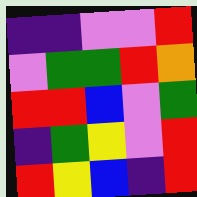[["indigo", "indigo", "violet", "violet", "red"], ["violet", "green", "green", "red", "orange"], ["red", "red", "blue", "violet", "green"], ["indigo", "green", "yellow", "violet", "red"], ["red", "yellow", "blue", "indigo", "red"]]